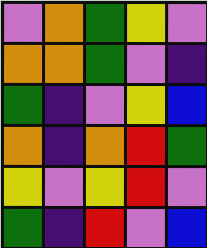[["violet", "orange", "green", "yellow", "violet"], ["orange", "orange", "green", "violet", "indigo"], ["green", "indigo", "violet", "yellow", "blue"], ["orange", "indigo", "orange", "red", "green"], ["yellow", "violet", "yellow", "red", "violet"], ["green", "indigo", "red", "violet", "blue"]]